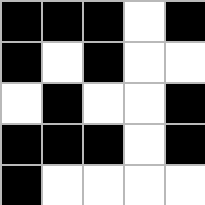[["black", "black", "black", "white", "black"], ["black", "white", "black", "white", "white"], ["white", "black", "white", "white", "black"], ["black", "black", "black", "white", "black"], ["black", "white", "white", "white", "white"]]